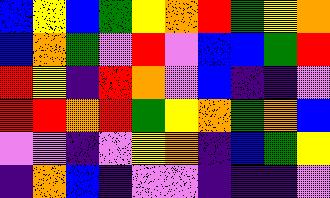[["blue", "yellow", "blue", "green", "yellow", "orange", "red", "green", "yellow", "orange"], ["blue", "orange", "green", "violet", "red", "violet", "blue", "blue", "green", "red"], ["red", "yellow", "indigo", "red", "orange", "violet", "blue", "indigo", "indigo", "violet"], ["red", "red", "orange", "red", "green", "yellow", "orange", "green", "orange", "blue"], ["violet", "violet", "indigo", "violet", "yellow", "orange", "indigo", "blue", "green", "yellow"], ["indigo", "orange", "blue", "indigo", "violet", "violet", "indigo", "indigo", "indigo", "violet"]]